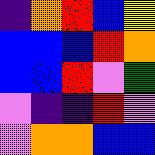[["indigo", "orange", "red", "blue", "yellow"], ["blue", "blue", "blue", "red", "orange"], ["blue", "blue", "red", "violet", "green"], ["violet", "indigo", "indigo", "red", "violet"], ["violet", "orange", "orange", "blue", "blue"]]